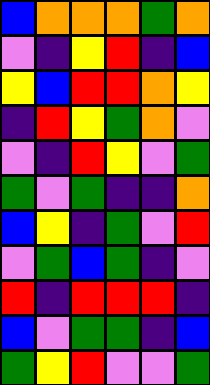[["blue", "orange", "orange", "orange", "green", "orange"], ["violet", "indigo", "yellow", "red", "indigo", "blue"], ["yellow", "blue", "red", "red", "orange", "yellow"], ["indigo", "red", "yellow", "green", "orange", "violet"], ["violet", "indigo", "red", "yellow", "violet", "green"], ["green", "violet", "green", "indigo", "indigo", "orange"], ["blue", "yellow", "indigo", "green", "violet", "red"], ["violet", "green", "blue", "green", "indigo", "violet"], ["red", "indigo", "red", "red", "red", "indigo"], ["blue", "violet", "green", "green", "indigo", "blue"], ["green", "yellow", "red", "violet", "violet", "green"]]